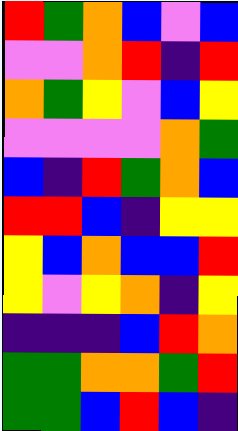[["red", "green", "orange", "blue", "violet", "blue"], ["violet", "violet", "orange", "red", "indigo", "red"], ["orange", "green", "yellow", "violet", "blue", "yellow"], ["violet", "violet", "violet", "violet", "orange", "green"], ["blue", "indigo", "red", "green", "orange", "blue"], ["red", "red", "blue", "indigo", "yellow", "yellow"], ["yellow", "blue", "orange", "blue", "blue", "red"], ["yellow", "violet", "yellow", "orange", "indigo", "yellow"], ["indigo", "indigo", "indigo", "blue", "red", "orange"], ["green", "green", "orange", "orange", "green", "red"], ["green", "green", "blue", "red", "blue", "indigo"]]